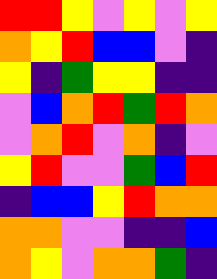[["red", "red", "yellow", "violet", "yellow", "violet", "yellow"], ["orange", "yellow", "red", "blue", "blue", "violet", "indigo"], ["yellow", "indigo", "green", "yellow", "yellow", "indigo", "indigo"], ["violet", "blue", "orange", "red", "green", "red", "orange"], ["violet", "orange", "red", "violet", "orange", "indigo", "violet"], ["yellow", "red", "violet", "violet", "green", "blue", "red"], ["indigo", "blue", "blue", "yellow", "red", "orange", "orange"], ["orange", "orange", "violet", "violet", "indigo", "indigo", "blue"], ["orange", "yellow", "violet", "orange", "orange", "green", "indigo"]]